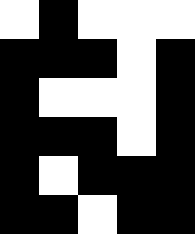[["white", "black", "white", "white", "white"], ["black", "black", "black", "white", "black"], ["black", "white", "white", "white", "black"], ["black", "black", "black", "white", "black"], ["black", "white", "black", "black", "black"], ["black", "black", "white", "black", "black"]]